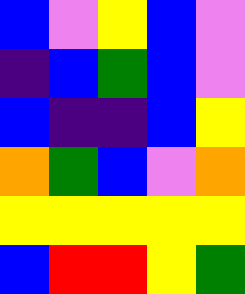[["blue", "violet", "yellow", "blue", "violet"], ["indigo", "blue", "green", "blue", "violet"], ["blue", "indigo", "indigo", "blue", "yellow"], ["orange", "green", "blue", "violet", "orange"], ["yellow", "yellow", "yellow", "yellow", "yellow"], ["blue", "red", "red", "yellow", "green"]]